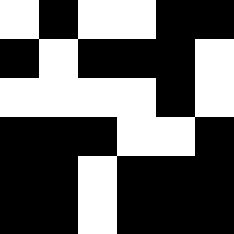[["white", "black", "white", "white", "black", "black"], ["black", "white", "black", "black", "black", "white"], ["white", "white", "white", "white", "black", "white"], ["black", "black", "black", "white", "white", "black"], ["black", "black", "white", "black", "black", "black"], ["black", "black", "white", "black", "black", "black"]]